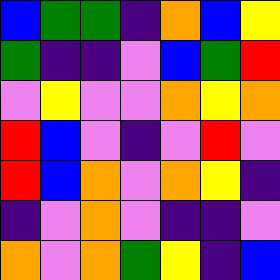[["blue", "green", "green", "indigo", "orange", "blue", "yellow"], ["green", "indigo", "indigo", "violet", "blue", "green", "red"], ["violet", "yellow", "violet", "violet", "orange", "yellow", "orange"], ["red", "blue", "violet", "indigo", "violet", "red", "violet"], ["red", "blue", "orange", "violet", "orange", "yellow", "indigo"], ["indigo", "violet", "orange", "violet", "indigo", "indigo", "violet"], ["orange", "violet", "orange", "green", "yellow", "indigo", "blue"]]